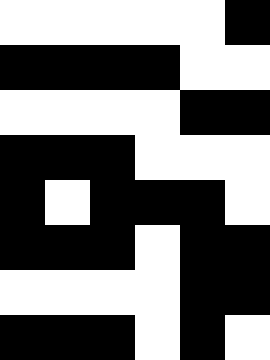[["white", "white", "white", "white", "white", "black"], ["black", "black", "black", "black", "white", "white"], ["white", "white", "white", "white", "black", "black"], ["black", "black", "black", "white", "white", "white"], ["black", "white", "black", "black", "black", "white"], ["black", "black", "black", "white", "black", "black"], ["white", "white", "white", "white", "black", "black"], ["black", "black", "black", "white", "black", "white"]]